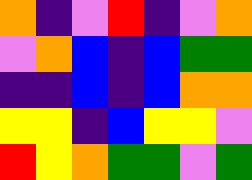[["orange", "indigo", "violet", "red", "indigo", "violet", "orange"], ["violet", "orange", "blue", "indigo", "blue", "green", "green"], ["indigo", "indigo", "blue", "indigo", "blue", "orange", "orange"], ["yellow", "yellow", "indigo", "blue", "yellow", "yellow", "violet"], ["red", "yellow", "orange", "green", "green", "violet", "green"]]